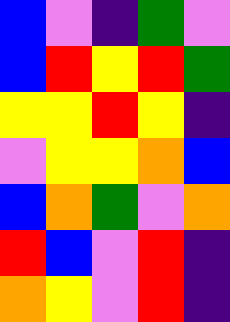[["blue", "violet", "indigo", "green", "violet"], ["blue", "red", "yellow", "red", "green"], ["yellow", "yellow", "red", "yellow", "indigo"], ["violet", "yellow", "yellow", "orange", "blue"], ["blue", "orange", "green", "violet", "orange"], ["red", "blue", "violet", "red", "indigo"], ["orange", "yellow", "violet", "red", "indigo"]]